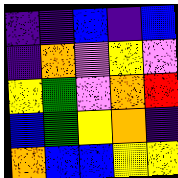[["indigo", "indigo", "blue", "indigo", "blue"], ["indigo", "orange", "violet", "yellow", "violet"], ["yellow", "green", "violet", "orange", "red"], ["blue", "green", "yellow", "orange", "indigo"], ["orange", "blue", "blue", "yellow", "yellow"]]